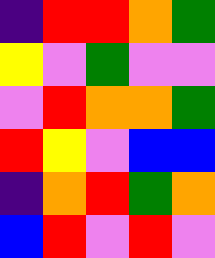[["indigo", "red", "red", "orange", "green"], ["yellow", "violet", "green", "violet", "violet"], ["violet", "red", "orange", "orange", "green"], ["red", "yellow", "violet", "blue", "blue"], ["indigo", "orange", "red", "green", "orange"], ["blue", "red", "violet", "red", "violet"]]